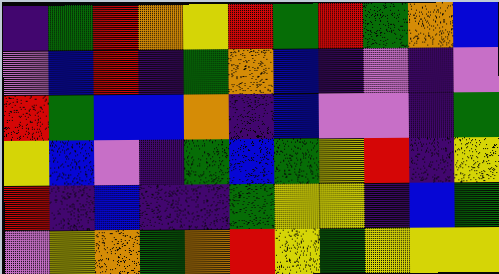[["indigo", "green", "red", "orange", "yellow", "red", "green", "red", "green", "orange", "blue"], ["violet", "blue", "red", "indigo", "green", "orange", "blue", "indigo", "violet", "indigo", "violet"], ["red", "green", "blue", "blue", "orange", "indigo", "blue", "violet", "violet", "indigo", "green"], ["yellow", "blue", "violet", "indigo", "green", "blue", "green", "yellow", "red", "indigo", "yellow"], ["red", "indigo", "blue", "indigo", "indigo", "green", "yellow", "yellow", "indigo", "blue", "green"], ["violet", "yellow", "orange", "green", "orange", "red", "yellow", "green", "yellow", "yellow", "yellow"]]